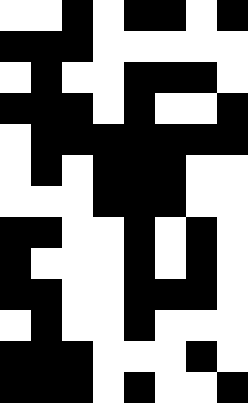[["white", "white", "black", "white", "black", "black", "white", "black"], ["black", "black", "black", "white", "white", "white", "white", "white"], ["white", "black", "white", "white", "black", "black", "black", "white"], ["black", "black", "black", "white", "black", "white", "white", "black"], ["white", "black", "black", "black", "black", "black", "black", "black"], ["white", "black", "white", "black", "black", "black", "white", "white"], ["white", "white", "white", "black", "black", "black", "white", "white"], ["black", "black", "white", "white", "black", "white", "black", "white"], ["black", "white", "white", "white", "black", "white", "black", "white"], ["black", "black", "white", "white", "black", "black", "black", "white"], ["white", "black", "white", "white", "black", "white", "white", "white"], ["black", "black", "black", "white", "white", "white", "black", "white"], ["black", "black", "black", "white", "black", "white", "white", "black"]]